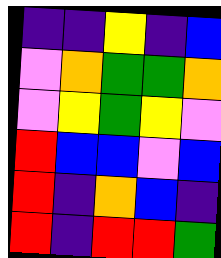[["indigo", "indigo", "yellow", "indigo", "blue"], ["violet", "orange", "green", "green", "orange"], ["violet", "yellow", "green", "yellow", "violet"], ["red", "blue", "blue", "violet", "blue"], ["red", "indigo", "orange", "blue", "indigo"], ["red", "indigo", "red", "red", "green"]]